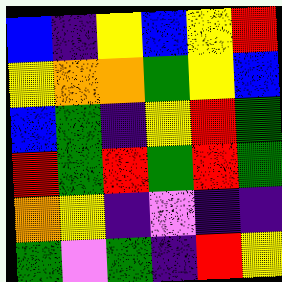[["blue", "indigo", "yellow", "blue", "yellow", "red"], ["yellow", "orange", "orange", "green", "yellow", "blue"], ["blue", "green", "indigo", "yellow", "red", "green"], ["red", "green", "red", "green", "red", "green"], ["orange", "yellow", "indigo", "violet", "indigo", "indigo"], ["green", "violet", "green", "indigo", "red", "yellow"]]